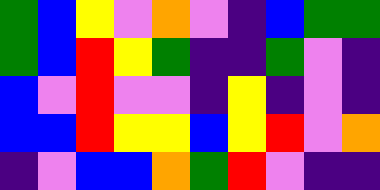[["green", "blue", "yellow", "violet", "orange", "violet", "indigo", "blue", "green", "green"], ["green", "blue", "red", "yellow", "green", "indigo", "indigo", "green", "violet", "indigo"], ["blue", "violet", "red", "violet", "violet", "indigo", "yellow", "indigo", "violet", "indigo"], ["blue", "blue", "red", "yellow", "yellow", "blue", "yellow", "red", "violet", "orange"], ["indigo", "violet", "blue", "blue", "orange", "green", "red", "violet", "indigo", "indigo"]]